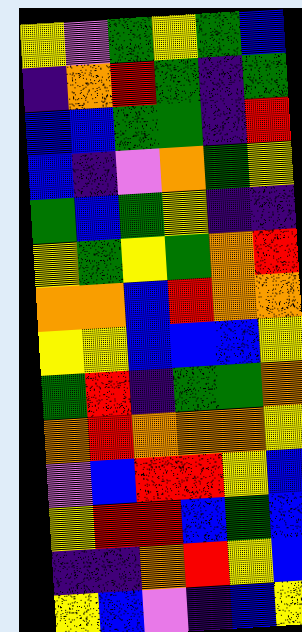[["yellow", "violet", "green", "yellow", "green", "blue"], ["indigo", "orange", "red", "green", "indigo", "green"], ["blue", "blue", "green", "green", "indigo", "red"], ["blue", "indigo", "violet", "orange", "green", "yellow"], ["green", "blue", "green", "yellow", "indigo", "indigo"], ["yellow", "green", "yellow", "green", "orange", "red"], ["orange", "orange", "blue", "red", "orange", "orange"], ["yellow", "yellow", "blue", "blue", "blue", "yellow"], ["green", "red", "indigo", "green", "green", "orange"], ["orange", "red", "orange", "orange", "orange", "yellow"], ["violet", "blue", "red", "red", "yellow", "blue"], ["yellow", "red", "red", "blue", "green", "blue"], ["indigo", "indigo", "orange", "red", "yellow", "blue"], ["yellow", "blue", "violet", "indigo", "blue", "yellow"]]